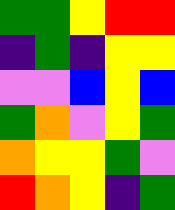[["green", "green", "yellow", "red", "red"], ["indigo", "green", "indigo", "yellow", "yellow"], ["violet", "violet", "blue", "yellow", "blue"], ["green", "orange", "violet", "yellow", "green"], ["orange", "yellow", "yellow", "green", "violet"], ["red", "orange", "yellow", "indigo", "green"]]